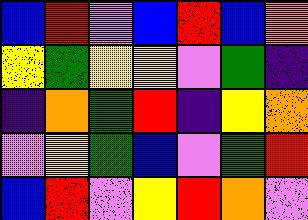[["blue", "red", "violet", "blue", "red", "blue", "orange"], ["yellow", "green", "yellow", "yellow", "violet", "green", "indigo"], ["indigo", "orange", "green", "red", "indigo", "yellow", "orange"], ["violet", "yellow", "green", "blue", "violet", "green", "red"], ["blue", "red", "violet", "yellow", "red", "orange", "violet"]]